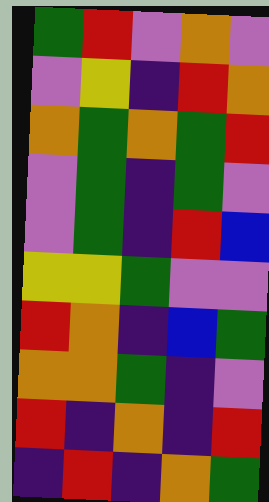[["green", "red", "violet", "orange", "violet"], ["violet", "yellow", "indigo", "red", "orange"], ["orange", "green", "orange", "green", "red"], ["violet", "green", "indigo", "green", "violet"], ["violet", "green", "indigo", "red", "blue"], ["yellow", "yellow", "green", "violet", "violet"], ["red", "orange", "indigo", "blue", "green"], ["orange", "orange", "green", "indigo", "violet"], ["red", "indigo", "orange", "indigo", "red"], ["indigo", "red", "indigo", "orange", "green"]]